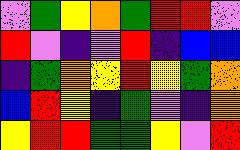[["violet", "green", "yellow", "orange", "green", "red", "red", "violet"], ["red", "violet", "indigo", "violet", "red", "indigo", "blue", "blue"], ["indigo", "green", "orange", "yellow", "red", "yellow", "green", "orange"], ["blue", "red", "yellow", "indigo", "green", "violet", "indigo", "orange"], ["yellow", "red", "red", "green", "green", "yellow", "violet", "red"]]